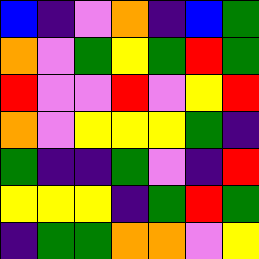[["blue", "indigo", "violet", "orange", "indigo", "blue", "green"], ["orange", "violet", "green", "yellow", "green", "red", "green"], ["red", "violet", "violet", "red", "violet", "yellow", "red"], ["orange", "violet", "yellow", "yellow", "yellow", "green", "indigo"], ["green", "indigo", "indigo", "green", "violet", "indigo", "red"], ["yellow", "yellow", "yellow", "indigo", "green", "red", "green"], ["indigo", "green", "green", "orange", "orange", "violet", "yellow"]]